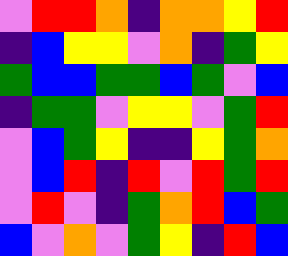[["violet", "red", "red", "orange", "indigo", "orange", "orange", "yellow", "red"], ["indigo", "blue", "yellow", "yellow", "violet", "orange", "indigo", "green", "yellow"], ["green", "blue", "blue", "green", "green", "blue", "green", "violet", "blue"], ["indigo", "green", "green", "violet", "yellow", "yellow", "violet", "green", "red"], ["violet", "blue", "green", "yellow", "indigo", "indigo", "yellow", "green", "orange"], ["violet", "blue", "red", "indigo", "red", "violet", "red", "green", "red"], ["violet", "red", "violet", "indigo", "green", "orange", "red", "blue", "green"], ["blue", "violet", "orange", "violet", "green", "yellow", "indigo", "red", "blue"]]